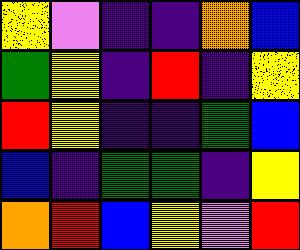[["yellow", "violet", "indigo", "indigo", "orange", "blue"], ["green", "yellow", "indigo", "red", "indigo", "yellow"], ["red", "yellow", "indigo", "indigo", "green", "blue"], ["blue", "indigo", "green", "green", "indigo", "yellow"], ["orange", "red", "blue", "yellow", "violet", "red"]]